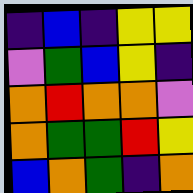[["indigo", "blue", "indigo", "yellow", "yellow"], ["violet", "green", "blue", "yellow", "indigo"], ["orange", "red", "orange", "orange", "violet"], ["orange", "green", "green", "red", "yellow"], ["blue", "orange", "green", "indigo", "orange"]]